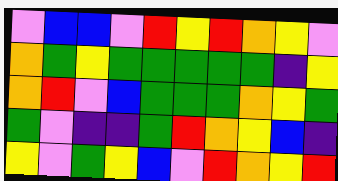[["violet", "blue", "blue", "violet", "red", "yellow", "red", "orange", "yellow", "violet"], ["orange", "green", "yellow", "green", "green", "green", "green", "green", "indigo", "yellow"], ["orange", "red", "violet", "blue", "green", "green", "green", "orange", "yellow", "green"], ["green", "violet", "indigo", "indigo", "green", "red", "orange", "yellow", "blue", "indigo"], ["yellow", "violet", "green", "yellow", "blue", "violet", "red", "orange", "yellow", "red"]]